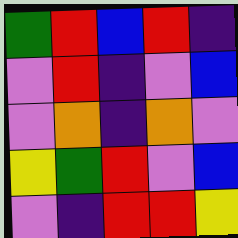[["green", "red", "blue", "red", "indigo"], ["violet", "red", "indigo", "violet", "blue"], ["violet", "orange", "indigo", "orange", "violet"], ["yellow", "green", "red", "violet", "blue"], ["violet", "indigo", "red", "red", "yellow"]]